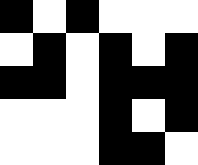[["black", "white", "black", "white", "white", "white"], ["white", "black", "white", "black", "white", "black"], ["black", "black", "white", "black", "black", "black"], ["white", "white", "white", "black", "white", "black"], ["white", "white", "white", "black", "black", "white"]]